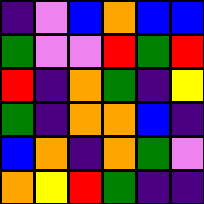[["indigo", "violet", "blue", "orange", "blue", "blue"], ["green", "violet", "violet", "red", "green", "red"], ["red", "indigo", "orange", "green", "indigo", "yellow"], ["green", "indigo", "orange", "orange", "blue", "indigo"], ["blue", "orange", "indigo", "orange", "green", "violet"], ["orange", "yellow", "red", "green", "indigo", "indigo"]]